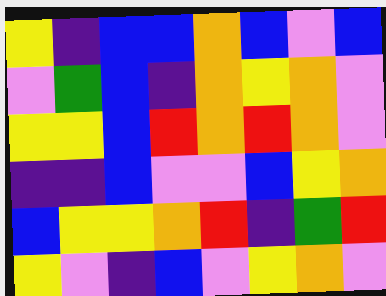[["yellow", "indigo", "blue", "blue", "orange", "blue", "violet", "blue"], ["violet", "green", "blue", "indigo", "orange", "yellow", "orange", "violet"], ["yellow", "yellow", "blue", "red", "orange", "red", "orange", "violet"], ["indigo", "indigo", "blue", "violet", "violet", "blue", "yellow", "orange"], ["blue", "yellow", "yellow", "orange", "red", "indigo", "green", "red"], ["yellow", "violet", "indigo", "blue", "violet", "yellow", "orange", "violet"]]